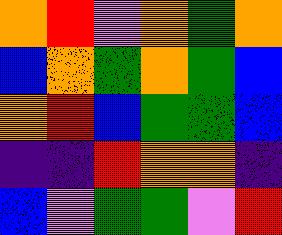[["orange", "red", "violet", "orange", "green", "orange"], ["blue", "orange", "green", "orange", "green", "blue"], ["orange", "red", "blue", "green", "green", "blue"], ["indigo", "indigo", "red", "orange", "orange", "indigo"], ["blue", "violet", "green", "green", "violet", "red"]]